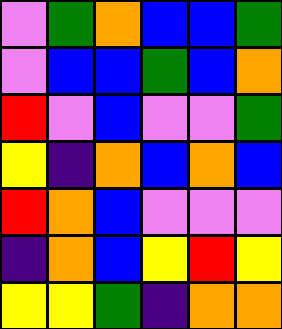[["violet", "green", "orange", "blue", "blue", "green"], ["violet", "blue", "blue", "green", "blue", "orange"], ["red", "violet", "blue", "violet", "violet", "green"], ["yellow", "indigo", "orange", "blue", "orange", "blue"], ["red", "orange", "blue", "violet", "violet", "violet"], ["indigo", "orange", "blue", "yellow", "red", "yellow"], ["yellow", "yellow", "green", "indigo", "orange", "orange"]]